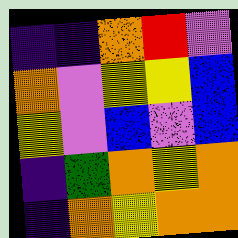[["indigo", "indigo", "orange", "red", "violet"], ["orange", "violet", "yellow", "yellow", "blue"], ["yellow", "violet", "blue", "violet", "blue"], ["indigo", "green", "orange", "yellow", "orange"], ["indigo", "orange", "yellow", "orange", "orange"]]